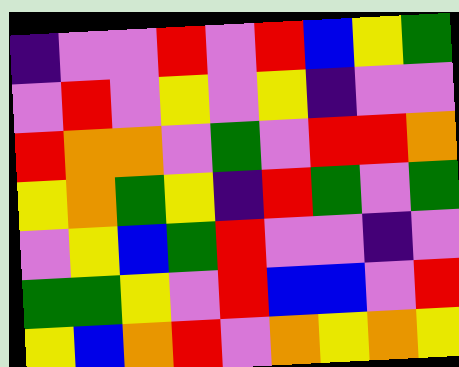[["indigo", "violet", "violet", "red", "violet", "red", "blue", "yellow", "green"], ["violet", "red", "violet", "yellow", "violet", "yellow", "indigo", "violet", "violet"], ["red", "orange", "orange", "violet", "green", "violet", "red", "red", "orange"], ["yellow", "orange", "green", "yellow", "indigo", "red", "green", "violet", "green"], ["violet", "yellow", "blue", "green", "red", "violet", "violet", "indigo", "violet"], ["green", "green", "yellow", "violet", "red", "blue", "blue", "violet", "red"], ["yellow", "blue", "orange", "red", "violet", "orange", "yellow", "orange", "yellow"]]